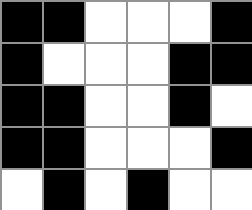[["black", "black", "white", "white", "white", "black"], ["black", "white", "white", "white", "black", "black"], ["black", "black", "white", "white", "black", "white"], ["black", "black", "white", "white", "white", "black"], ["white", "black", "white", "black", "white", "white"]]